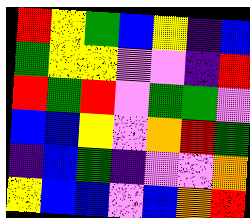[["red", "yellow", "green", "blue", "yellow", "indigo", "blue"], ["green", "yellow", "yellow", "violet", "violet", "indigo", "red"], ["red", "green", "red", "violet", "green", "green", "violet"], ["blue", "blue", "yellow", "violet", "orange", "red", "green"], ["indigo", "blue", "green", "indigo", "violet", "violet", "orange"], ["yellow", "blue", "blue", "violet", "blue", "orange", "red"]]